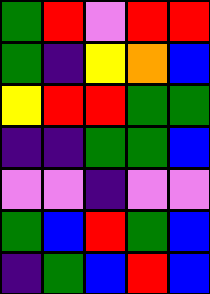[["green", "red", "violet", "red", "red"], ["green", "indigo", "yellow", "orange", "blue"], ["yellow", "red", "red", "green", "green"], ["indigo", "indigo", "green", "green", "blue"], ["violet", "violet", "indigo", "violet", "violet"], ["green", "blue", "red", "green", "blue"], ["indigo", "green", "blue", "red", "blue"]]